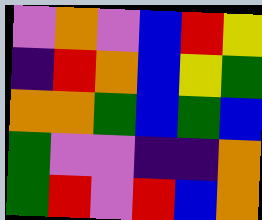[["violet", "orange", "violet", "blue", "red", "yellow"], ["indigo", "red", "orange", "blue", "yellow", "green"], ["orange", "orange", "green", "blue", "green", "blue"], ["green", "violet", "violet", "indigo", "indigo", "orange"], ["green", "red", "violet", "red", "blue", "orange"]]